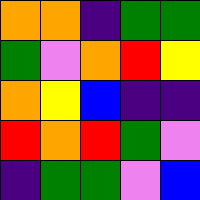[["orange", "orange", "indigo", "green", "green"], ["green", "violet", "orange", "red", "yellow"], ["orange", "yellow", "blue", "indigo", "indigo"], ["red", "orange", "red", "green", "violet"], ["indigo", "green", "green", "violet", "blue"]]